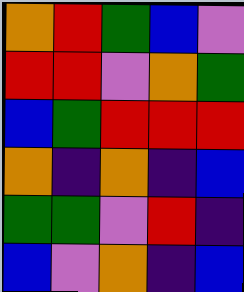[["orange", "red", "green", "blue", "violet"], ["red", "red", "violet", "orange", "green"], ["blue", "green", "red", "red", "red"], ["orange", "indigo", "orange", "indigo", "blue"], ["green", "green", "violet", "red", "indigo"], ["blue", "violet", "orange", "indigo", "blue"]]